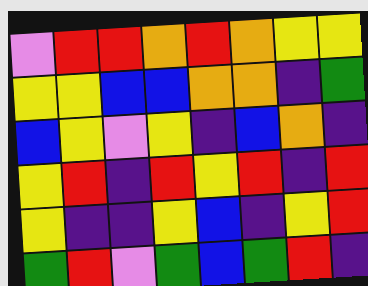[["violet", "red", "red", "orange", "red", "orange", "yellow", "yellow"], ["yellow", "yellow", "blue", "blue", "orange", "orange", "indigo", "green"], ["blue", "yellow", "violet", "yellow", "indigo", "blue", "orange", "indigo"], ["yellow", "red", "indigo", "red", "yellow", "red", "indigo", "red"], ["yellow", "indigo", "indigo", "yellow", "blue", "indigo", "yellow", "red"], ["green", "red", "violet", "green", "blue", "green", "red", "indigo"]]